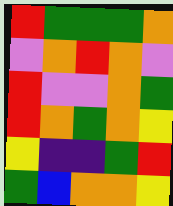[["red", "green", "green", "green", "orange"], ["violet", "orange", "red", "orange", "violet"], ["red", "violet", "violet", "orange", "green"], ["red", "orange", "green", "orange", "yellow"], ["yellow", "indigo", "indigo", "green", "red"], ["green", "blue", "orange", "orange", "yellow"]]